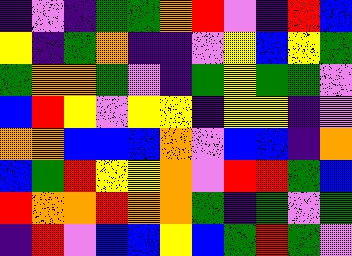[["indigo", "violet", "indigo", "green", "green", "orange", "red", "violet", "indigo", "red", "blue"], ["yellow", "indigo", "green", "orange", "indigo", "indigo", "violet", "yellow", "blue", "yellow", "green"], ["green", "orange", "orange", "green", "violet", "indigo", "green", "yellow", "green", "green", "violet"], ["blue", "red", "yellow", "violet", "yellow", "yellow", "indigo", "yellow", "yellow", "indigo", "violet"], ["orange", "orange", "blue", "blue", "blue", "orange", "violet", "blue", "blue", "indigo", "orange"], ["blue", "green", "red", "yellow", "yellow", "orange", "violet", "red", "red", "green", "blue"], ["red", "orange", "orange", "red", "orange", "orange", "green", "indigo", "green", "violet", "green"], ["indigo", "red", "violet", "blue", "blue", "yellow", "blue", "green", "red", "green", "violet"]]